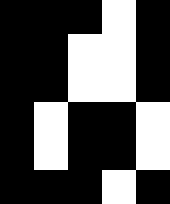[["black", "black", "black", "white", "black"], ["black", "black", "white", "white", "black"], ["black", "black", "white", "white", "black"], ["black", "white", "black", "black", "white"], ["black", "white", "black", "black", "white"], ["black", "black", "black", "white", "black"]]